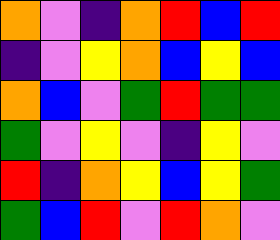[["orange", "violet", "indigo", "orange", "red", "blue", "red"], ["indigo", "violet", "yellow", "orange", "blue", "yellow", "blue"], ["orange", "blue", "violet", "green", "red", "green", "green"], ["green", "violet", "yellow", "violet", "indigo", "yellow", "violet"], ["red", "indigo", "orange", "yellow", "blue", "yellow", "green"], ["green", "blue", "red", "violet", "red", "orange", "violet"]]